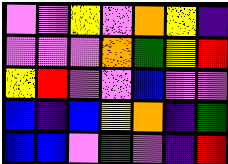[["violet", "violet", "yellow", "violet", "orange", "yellow", "indigo"], ["violet", "violet", "violet", "orange", "green", "yellow", "red"], ["yellow", "red", "violet", "violet", "blue", "violet", "violet"], ["blue", "indigo", "blue", "yellow", "orange", "indigo", "green"], ["blue", "blue", "violet", "green", "violet", "indigo", "red"]]